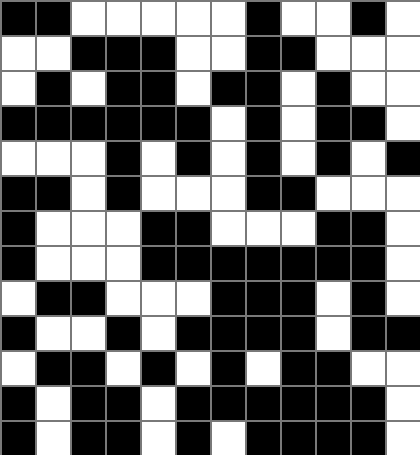[["black", "black", "white", "white", "white", "white", "white", "black", "white", "white", "black", "white"], ["white", "white", "black", "black", "black", "white", "white", "black", "black", "white", "white", "white"], ["white", "black", "white", "black", "black", "white", "black", "black", "white", "black", "white", "white"], ["black", "black", "black", "black", "black", "black", "white", "black", "white", "black", "black", "white"], ["white", "white", "white", "black", "white", "black", "white", "black", "white", "black", "white", "black"], ["black", "black", "white", "black", "white", "white", "white", "black", "black", "white", "white", "white"], ["black", "white", "white", "white", "black", "black", "white", "white", "white", "black", "black", "white"], ["black", "white", "white", "white", "black", "black", "black", "black", "black", "black", "black", "white"], ["white", "black", "black", "white", "white", "white", "black", "black", "black", "white", "black", "white"], ["black", "white", "white", "black", "white", "black", "black", "black", "black", "white", "black", "black"], ["white", "black", "black", "white", "black", "white", "black", "white", "black", "black", "white", "white"], ["black", "white", "black", "black", "white", "black", "black", "black", "black", "black", "black", "white"], ["black", "white", "black", "black", "white", "black", "white", "black", "black", "black", "black", "white"]]